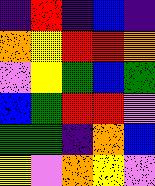[["indigo", "red", "indigo", "blue", "indigo"], ["orange", "yellow", "red", "red", "orange"], ["violet", "yellow", "green", "blue", "green"], ["blue", "green", "red", "red", "violet"], ["green", "green", "indigo", "orange", "blue"], ["yellow", "violet", "orange", "yellow", "violet"]]